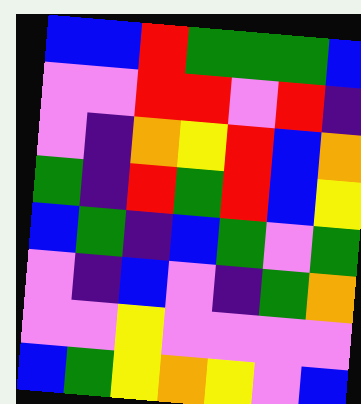[["blue", "blue", "red", "green", "green", "green", "blue"], ["violet", "violet", "red", "red", "violet", "red", "indigo"], ["violet", "indigo", "orange", "yellow", "red", "blue", "orange"], ["green", "indigo", "red", "green", "red", "blue", "yellow"], ["blue", "green", "indigo", "blue", "green", "violet", "green"], ["violet", "indigo", "blue", "violet", "indigo", "green", "orange"], ["violet", "violet", "yellow", "violet", "violet", "violet", "violet"], ["blue", "green", "yellow", "orange", "yellow", "violet", "blue"]]